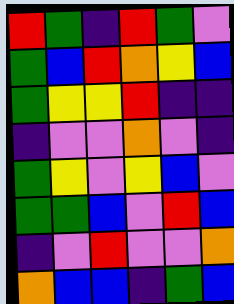[["red", "green", "indigo", "red", "green", "violet"], ["green", "blue", "red", "orange", "yellow", "blue"], ["green", "yellow", "yellow", "red", "indigo", "indigo"], ["indigo", "violet", "violet", "orange", "violet", "indigo"], ["green", "yellow", "violet", "yellow", "blue", "violet"], ["green", "green", "blue", "violet", "red", "blue"], ["indigo", "violet", "red", "violet", "violet", "orange"], ["orange", "blue", "blue", "indigo", "green", "blue"]]